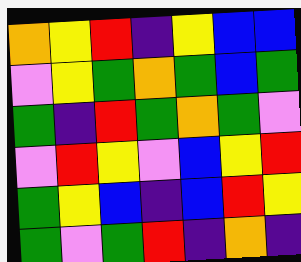[["orange", "yellow", "red", "indigo", "yellow", "blue", "blue"], ["violet", "yellow", "green", "orange", "green", "blue", "green"], ["green", "indigo", "red", "green", "orange", "green", "violet"], ["violet", "red", "yellow", "violet", "blue", "yellow", "red"], ["green", "yellow", "blue", "indigo", "blue", "red", "yellow"], ["green", "violet", "green", "red", "indigo", "orange", "indigo"]]